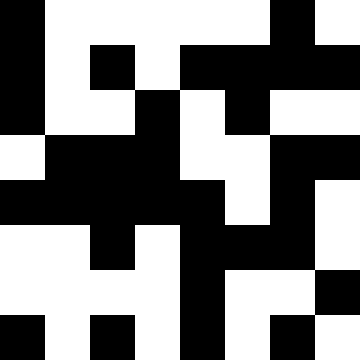[["black", "white", "white", "white", "white", "white", "black", "white"], ["black", "white", "black", "white", "black", "black", "black", "black"], ["black", "white", "white", "black", "white", "black", "white", "white"], ["white", "black", "black", "black", "white", "white", "black", "black"], ["black", "black", "black", "black", "black", "white", "black", "white"], ["white", "white", "black", "white", "black", "black", "black", "white"], ["white", "white", "white", "white", "black", "white", "white", "black"], ["black", "white", "black", "white", "black", "white", "black", "white"]]